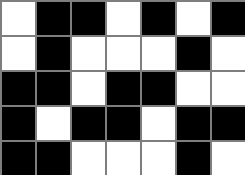[["white", "black", "black", "white", "black", "white", "black"], ["white", "black", "white", "white", "white", "black", "white"], ["black", "black", "white", "black", "black", "white", "white"], ["black", "white", "black", "black", "white", "black", "black"], ["black", "black", "white", "white", "white", "black", "white"]]